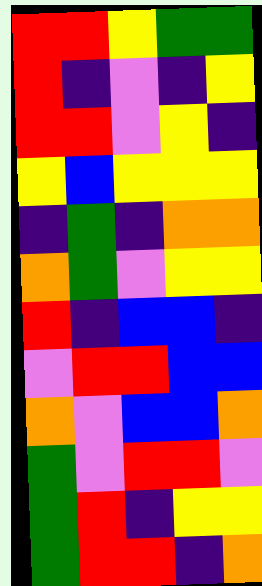[["red", "red", "yellow", "green", "green"], ["red", "indigo", "violet", "indigo", "yellow"], ["red", "red", "violet", "yellow", "indigo"], ["yellow", "blue", "yellow", "yellow", "yellow"], ["indigo", "green", "indigo", "orange", "orange"], ["orange", "green", "violet", "yellow", "yellow"], ["red", "indigo", "blue", "blue", "indigo"], ["violet", "red", "red", "blue", "blue"], ["orange", "violet", "blue", "blue", "orange"], ["green", "violet", "red", "red", "violet"], ["green", "red", "indigo", "yellow", "yellow"], ["green", "red", "red", "indigo", "orange"]]